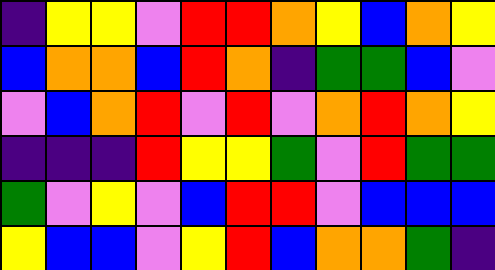[["indigo", "yellow", "yellow", "violet", "red", "red", "orange", "yellow", "blue", "orange", "yellow"], ["blue", "orange", "orange", "blue", "red", "orange", "indigo", "green", "green", "blue", "violet"], ["violet", "blue", "orange", "red", "violet", "red", "violet", "orange", "red", "orange", "yellow"], ["indigo", "indigo", "indigo", "red", "yellow", "yellow", "green", "violet", "red", "green", "green"], ["green", "violet", "yellow", "violet", "blue", "red", "red", "violet", "blue", "blue", "blue"], ["yellow", "blue", "blue", "violet", "yellow", "red", "blue", "orange", "orange", "green", "indigo"]]